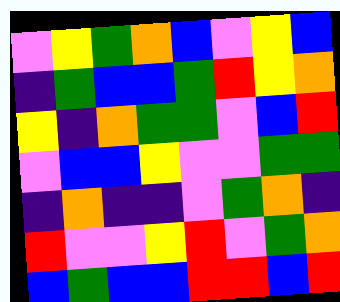[["violet", "yellow", "green", "orange", "blue", "violet", "yellow", "blue"], ["indigo", "green", "blue", "blue", "green", "red", "yellow", "orange"], ["yellow", "indigo", "orange", "green", "green", "violet", "blue", "red"], ["violet", "blue", "blue", "yellow", "violet", "violet", "green", "green"], ["indigo", "orange", "indigo", "indigo", "violet", "green", "orange", "indigo"], ["red", "violet", "violet", "yellow", "red", "violet", "green", "orange"], ["blue", "green", "blue", "blue", "red", "red", "blue", "red"]]